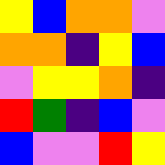[["yellow", "blue", "orange", "orange", "violet"], ["orange", "orange", "indigo", "yellow", "blue"], ["violet", "yellow", "yellow", "orange", "indigo"], ["red", "green", "indigo", "blue", "violet"], ["blue", "violet", "violet", "red", "yellow"]]